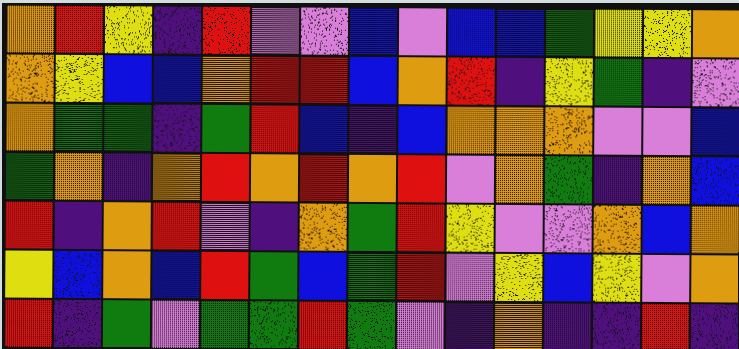[["orange", "red", "yellow", "indigo", "red", "violet", "violet", "blue", "violet", "blue", "blue", "green", "yellow", "yellow", "orange"], ["orange", "yellow", "blue", "blue", "orange", "red", "red", "blue", "orange", "red", "indigo", "yellow", "green", "indigo", "violet"], ["orange", "green", "green", "indigo", "green", "red", "blue", "indigo", "blue", "orange", "orange", "orange", "violet", "violet", "blue"], ["green", "orange", "indigo", "orange", "red", "orange", "red", "orange", "red", "violet", "orange", "green", "indigo", "orange", "blue"], ["red", "indigo", "orange", "red", "violet", "indigo", "orange", "green", "red", "yellow", "violet", "violet", "orange", "blue", "orange"], ["yellow", "blue", "orange", "blue", "red", "green", "blue", "green", "red", "violet", "yellow", "blue", "yellow", "violet", "orange"], ["red", "indigo", "green", "violet", "green", "green", "red", "green", "violet", "indigo", "orange", "indigo", "indigo", "red", "indigo"]]